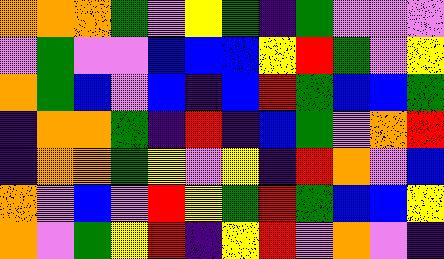[["orange", "orange", "orange", "green", "violet", "yellow", "green", "indigo", "green", "violet", "violet", "violet"], ["violet", "green", "violet", "violet", "blue", "blue", "blue", "yellow", "red", "green", "violet", "yellow"], ["orange", "green", "blue", "violet", "blue", "indigo", "blue", "red", "green", "blue", "blue", "green"], ["indigo", "orange", "orange", "green", "indigo", "red", "indigo", "blue", "green", "violet", "orange", "red"], ["indigo", "orange", "orange", "green", "yellow", "violet", "yellow", "indigo", "red", "orange", "violet", "blue"], ["orange", "violet", "blue", "violet", "red", "yellow", "green", "red", "green", "blue", "blue", "yellow"], ["orange", "violet", "green", "yellow", "red", "indigo", "yellow", "red", "violet", "orange", "violet", "indigo"]]